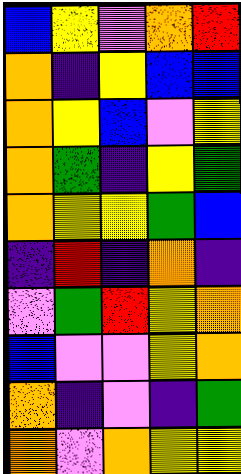[["blue", "yellow", "violet", "orange", "red"], ["orange", "indigo", "yellow", "blue", "blue"], ["orange", "yellow", "blue", "violet", "yellow"], ["orange", "green", "indigo", "yellow", "green"], ["orange", "yellow", "yellow", "green", "blue"], ["indigo", "red", "indigo", "orange", "indigo"], ["violet", "green", "red", "yellow", "orange"], ["blue", "violet", "violet", "yellow", "orange"], ["orange", "indigo", "violet", "indigo", "green"], ["orange", "violet", "orange", "yellow", "yellow"]]